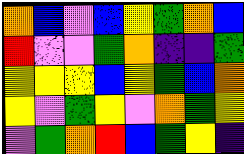[["orange", "blue", "violet", "blue", "yellow", "green", "orange", "blue"], ["red", "violet", "violet", "green", "orange", "indigo", "indigo", "green"], ["yellow", "yellow", "yellow", "blue", "yellow", "green", "blue", "orange"], ["yellow", "violet", "green", "yellow", "violet", "orange", "green", "yellow"], ["violet", "green", "orange", "red", "blue", "green", "yellow", "indigo"]]